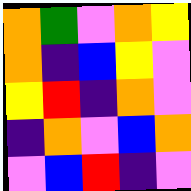[["orange", "green", "violet", "orange", "yellow"], ["orange", "indigo", "blue", "yellow", "violet"], ["yellow", "red", "indigo", "orange", "violet"], ["indigo", "orange", "violet", "blue", "orange"], ["violet", "blue", "red", "indigo", "violet"]]